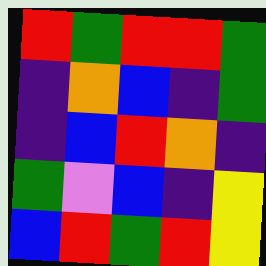[["red", "green", "red", "red", "green"], ["indigo", "orange", "blue", "indigo", "green"], ["indigo", "blue", "red", "orange", "indigo"], ["green", "violet", "blue", "indigo", "yellow"], ["blue", "red", "green", "red", "yellow"]]